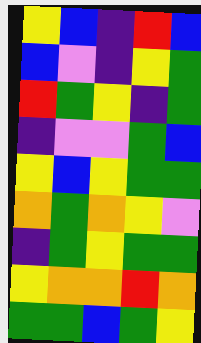[["yellow", "blue", "indigo", "red", "blue"], ["blue", "violet", "indigo", "yellow", "green"], ["red", "green", "yellow", "indigo", "green"], ["indigo", "violet", "violet", "green", "blue"], ["yellow", "blue", "yellow", "green", "green"], ["orange", "green", "orange", "yellow", "violet"], ["indigo", "green", "yellow", "green", "green"], ["yellow", "orange", "orange", "red", "orange"], ["green", "green", "blue", "green", "yellow"]]